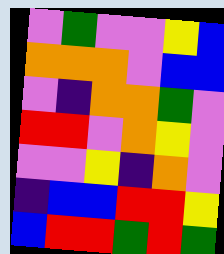[["violet", "green", "violet", "violet", "yellow", "blue"], ["orange", "orange", "orange", "violet", "blue", "blue"], ["violet", "indigo", "orange", "orange", "green", "violet"], ["red", "red", "violet", "orange", "yellow", "violet"], ["violet", "violet", "yellow", "indigo", "orange", "violet"], ["indigo", "blue", "blue", "red", "red", "yellow"], ["blue", "red", "red", "green", "red", "green"]]